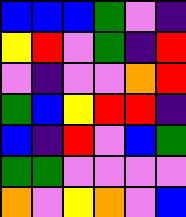[["blue", "blue", "blue", "green", "violet", "indigo"], ["yellow", "red", "violet", "green", "indigo", "red"], ["violet", "indigo", "violet", "violet", "orange", "red"], ["green", "blue", "yellow", "red", "red", "indigo"], ["blue", "indigo", "red", "violet", "blue", "green"], ["green", "green", "violet", "violet", "violet", "violet"], ["orange", "violet", "yellow", "orange", "violet", "blue"]]